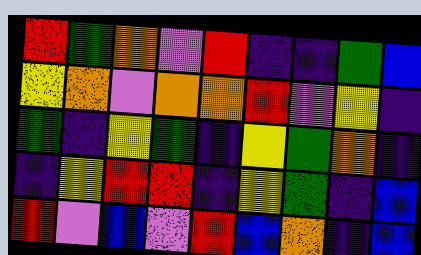[["red", "green", "orange", "violet", "red", "indigo", "indigo", "green", "blue"], ["yellow", "orange", "violet", "orange", "orange", "red", "violet", "yellow", "indigo"], ["green", "indigo", "yellow", "green", "indigo", "yellow", "green", "orange", "indigo"], ["indigo", "yellow", "red", "red", "indigo", "yellow", "green", "indigo", "blue"], ["red", "violet", "blue", "violet", "red", "blue", "orange", "indigo", "blue"]]